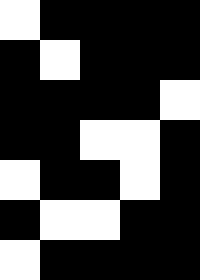[["white", "black", "black", "black", "black"], ["black", "white", "black", "black", "black"], ["black", "black", "black", "black", "white"], ["black", "black", "white", "white", "black"], ["white", "black", "black", "white", "black"], ["black", "white", "white", "black", "black"], ["white", "black", "black", "black", "black"]]